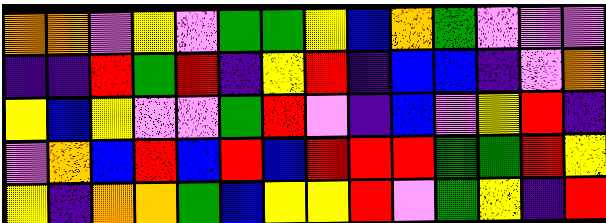[["orange", "orange", "violet", "yellow", "violet", "green", "green", "yellow", "blue", "orange", "green", "violet", "violet", "violet"], ["indigo", "indigo", "red", "green", "red", "indigo", "yellow", "red", "indigo", "blue", "blue", "indigo", "violet", "orange"], ["yellow", "blue", "yellow", "violet", "violet", "green", "red", "violet", "indigo", "blue", "violet", "yellow", "red", "indigo"], ["violet", "orange", "blue", "red", "blue", "red", "blue", "red", "red", "red", "green", "green", "red", "yellow"], ["yellow", "indigo", "orange", "orange", "green", "blue", "yellow", "yellow", "red", "violet", "green", "yellow", "indigo", "red"]]